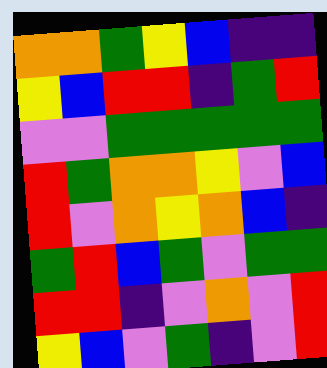[["orange", "orange", "green", "yellow", "blue", "indigo", "indigo"], ["yellow", "blue", "red", "red", "indigo", "green", "red"], ["violet", "violet", "green", "green", "green", "green", "green"], ["red", "green", "orange", "orange", "yellow", "violet", "blue"], ["red", "violet", "orange", "yellow", "orange", "blue", "indigo"], ["green", "red", "blue", "green", "violet", "green", "green"], ["red", "red", "indigo", "violet", "orange", "violet", "red"], ["yellow", "blue", "violet", "green", "indigo", "violet", "red"]]